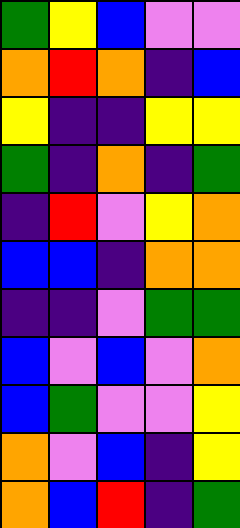[["green", "yellow", "blue", "violet", "violet"], ["orange", "red", "orange", "indigo", "blue"], ["yellow", "indigo", "indigo", "yellow", "yellow"], ["green", "indigo", "orange", "indigo", "green"], ["indigo", "red", "violet", "yellow", "orange"], ["blue", "blue", "indigo", "orange", "orange"], ["indigo", "indigo", "violet", "green", "green"], ["blue", "violet", "blue", "violet", "orange"], ["blue", "green", "violet", "violet", "yellow"], ["orange", "violet", "blue", "indigo", "yellow"], ["orange", "blue", "red", "indigo", "green"]]